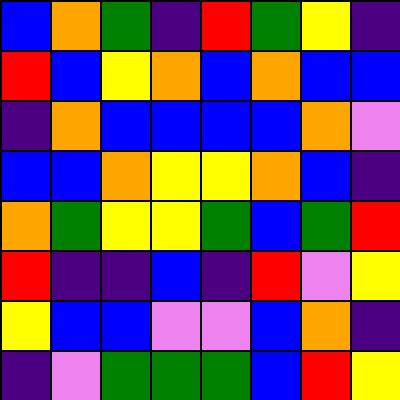[["blue", "orange", "green", "indigo", "red", "green", "yellow", "indigo"], ["red", "blue", "yellow", "orange", "blue", "orange", "blue", "blue"], ["indigo", "orange", "blue", "blue", "blue", "blue", "orange", "violet"], ["blue", "blue", "orange", "yellow", "yellow", "orange", "blue", "indigo"], ["orange", "green", "yellow", "yellow", "green", "blue", "green", "red"], ["red", "indigo", "indigo", "blue", "indigo", "red", "violet", "yellow"], ["yellow", "blue", "blue", "violet", "violet", "blue", "orange", "indigo"], ["indigo", "violet", "green", "green", "green", "blue", "red", "yellow"]]